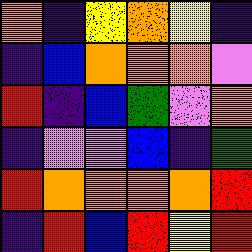[["orange", "indigo", "yellow", "orange", "yellow", "indigo"], ["indigo", "blue", "orange", "orange", "orange", "violet"], ["red", "indigo", "blue", "green", "violet", "orange"], ["indigo", "violet", "violet", "blue", "indigo", "green"], ["red", "orange", "orange", "orange", "orange", "red"], ["indigo", "red", "blue", "red", "yellow", "red"]]